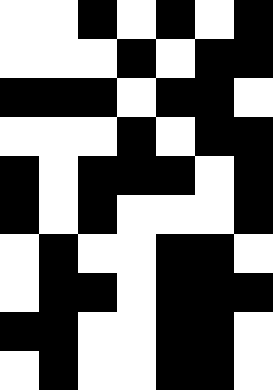[["white", "white", "black", "white", "black", "white", "black"], ["white", "white", "white", "black", "white", "black", "black"], ["black", "black", "black", "white", "black", "black", "white"], ["white", "white", "white", "black", "white", "black", "black"], ["black", "white", "black", "black", "black", "white", "black"], ["black", "white", "black", "white", "white", "white", "black"], ["white", "black", "white", "white", "black", "black", "white"], ["white", "black", "black", "white", "black", "black", "black"], ["black", "black", "white", "white", "black", "black", "white"], ["white", "black", "white", "white", "black", "black", "white"]]